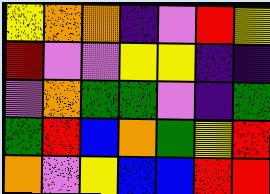[["yellow", "orange", "orange", "indigo", "violet", "red", "yellow"], ["red", "violet", "violet", "yellow", "yellow", "indigo", "indigo"], ["violet", "orange", "green", "green", "violet", "indigo", "green"], ["green", "red", "blue", "orange", "green", "yellow", "red"], ["orange", "violet", "yellow", "blue", "blue", "red", "red"]]